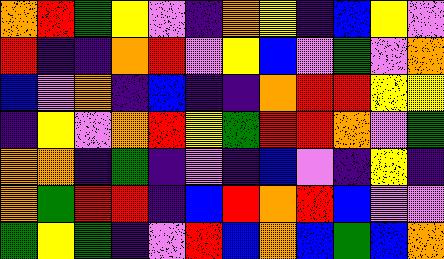[["orange", "red", "green", "yellow", "violet", "indigo", "orange", "yellow", "indigo", "blue", "yellow", "violet"], ["red", "indigo", "indigo", "orange", "red", "violet", "yellow", "blue", "violet", "green", "violet", "orange"], ["blue", "violet", "orange", "indigo", "blue", "indigo", "indigo", "orange", "red", "red", "yellow", "yellow"], ["indigo", "yellow", "violet", "orange", "red", "yellow", "green", "red", "red", "orange", "violet", "green"], ["orange", "orange", "indigo", "green", "indigo", "violet", "indigo", "blue", "violet", "indigo", "yellow", "indigo"], ["orange", "green", "red", "red", "indigo", "blue", "red", "orange", "red", "blue", "violet", "violet"], ["green", "yellow", "green", "indigo", "violet", "red", "blue", "orange", "blue", "green", "blue", "orange"]]